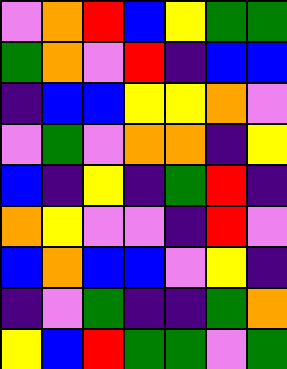[["violet", "orange", "red", "blue", "yellow", "green", "green"], ["green", "orange", "violet", "red", "indigo", "blue", "blue"], ["indigo", "blue", "blue", "yellow", "yellow", "orange", "violet"], ["violet", "green", "violet", "orange", "orange", "indigo", "yellow"], ["blue", "indigo", "yellow", "indigo", "green", "red", "indigo"], ["orange", "yellow", "violet", "violet", "indigo", "red", "violet"], ["blue", "orange", "blue", "blue", "violet", "yellow", "indigo"], ["indigo", "violet", "green", "indigo", "indigo", "green", "orange"], ["yellow", "blue", "red", "green", "green", "violet", "green"]]